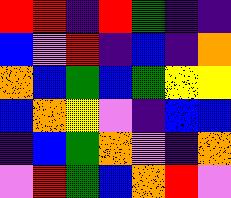[["red", "red", "indigo", "red", "green", "indigo", "indigo"], ["blue", "violet", "red", "indigo", "blue", "indigo", "orange"], ["orange", "blue", "green", "blue", "green", "yellow", "yellow"], ["blue", "orange", "yellow", "violet", "indigo", "blue", "blue"], ["indigo", "blue", "green", "orange", "violet", "indigo", "orange"], ["violet", "red", "green", "blue", "orange", "red", "violet"]]